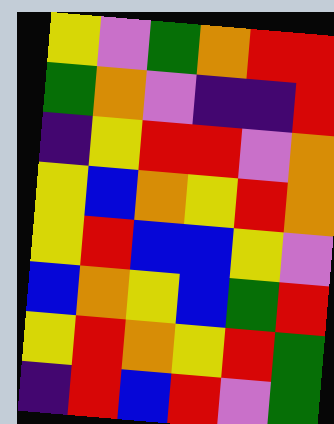[["yellow", "violet", "green", "orange", "red", "red"], ["green", "orange", "violet", "indigo", "indigo", "red"], ["indigo", "yellow", "red", "red", "violet", "orange"], ["yellow", "blue", "orange", "yellow", "red", "orange"], ["yellow", "red", "blue", "blue", "yellow", "violet"], ["blue", "orange", "yellow", "blue", "green", "red"], ["yellow", "red", "orange", "yellow", "red", "green"], ["indigo", "red", "blue", "red", "violet", "green"]]